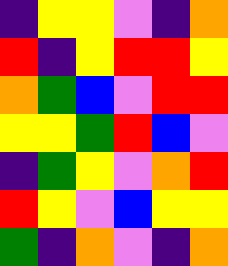[["indigo", "yellow", "yellow", "violet", "indigo", "orange"], ["red", "indigo", "yellow", "red", "red", "yellow"], ["orange", "green", "blue", "violet", "red", "red"], ["yellow", "yellow", "green", "red", "blue", "violet"], ["indigo", "green", "yellow", "violet", "orange", "red"], ["red", "yellow", "violet", "blue", "yellow", "yellow"], ["green", "indigo", "orange", "violet", "indigo", "orange"]]